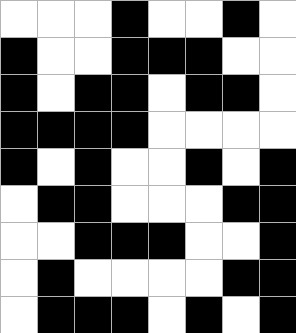[["white", "white", "white", "black", "white", "white", "black", "white"], ["black", "white", "white", "black", "black", "black", "white", "white"], ["black", "white", "black", "black", "white", "black", "black", "white"], ["black", "black", "black", "black", "white", "white", "white", "white"], ["black", "white", "black", "white", "white", "black", "white", "black"], ["white", "black", "black", "white", "white", "white", "black", "black"], ["white", "white", "black", "black", "black", "white", "white", "black"], ["white", "black", "white", "white", "white", "white", "black", "black"], ["white", "black", "black", "black", "white", "black", "white", "black"]]